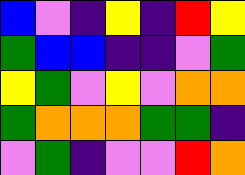[["blue", "violet", "indigo", "yellow", "indigo", "red", "yellow"], ["green", "blue", "blue", "indigo", "indigo", "violet", "green"], ["yellow", "green", "violet", "yellow", "violet", "orange", "orange"], ["green", "orange", "orange", "orange", "green", "green", "indigo"], ["violet", "green", "indigo", "violet", "violet", "red", "orange"]]